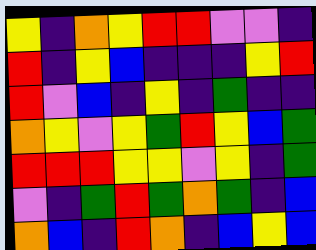[["yellow", "indigo", "orange", "yellow", "red", "red", "violet", "violet", "indigo"], ["red", "indigo", "yellow", "blue", "indigo", "indigo", "indigo", "yellow", "red"], ["red", "violet", "blue", "indigo", "yellow", "indigo", "green", "indigo", "indigo"], ["orange", "yellow", "violet", "yellow", "green", "red", "yellow", "blue", "green"], ["red", "red", "red", "yellow", "yellow", "violet", "yellow", "indigo", "green"], ["violet", "indigo", "green", "red", "green", "orange", "green", "indigo", "blue"], ["orange", "blue", "indigo", "red", "orange", "indigo", "blue", "yellow", "blue"]]